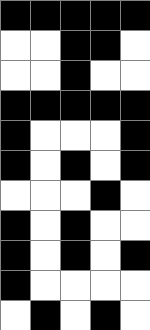[["black", "black", "black", "black", "black"], ["white", "white", "black", "black", "white"], ["white", "white", "black", "white", "white"], ["black", "black", "black", "black", "black"], ["black", "white", "white", "white", "black"], ["black", "white", "black", "white", "black"], ["white", "white", "white", "black", "white"], ["black", "white", "black", "white", "white"], ["black", "white", "black", "white", "black"], ["black", "white", "white", "white", "white"], ["white", "black", "white", "black", "white"]]